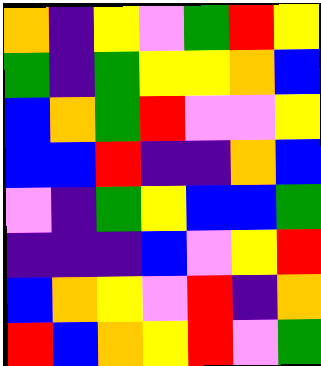[["orange", "indigo", "yellow", "violet", "green", "red", "yellow"], ["green", "indigo", "green", "yellow", "yellow", "orange", "blue"], ["blue", "orange", "green", "red", "violet", "violet", "yellow"], ["blue", "blue", "red", "indigo", "indigo", "orange", "blue"], ["violet", "indigo", "green", "yellow", "blue", "blue", "green"], ["indigo", "indigo", "indigo", "blue", "violet", "yellow", "red"], ["blue", "orange", "yellow", "violet", "red", "indigo", "orange"], ["red", "blue", "orange", "yellow", "red", "violet", "green"]]